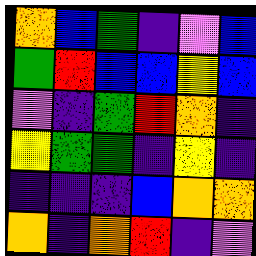[["orange", "blue", "green", "indigo", "violet", "blue"], ["green", "red", "blue", "blue", "yellow", "blue"], ["violet", "indigo", "green", "red", "orange", "indigo"], ["yellow", "green", "green", "indigo", "yellow", "indigo"], ["indigo", "indigo", "indigo", "blue", "orange", "orange"], ["orange", "indigo", "orange", "red", "indigo", "violet"]]